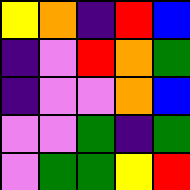[["yellow", "orange", "indigo", "red", "blue"], ["indigo", "violet", "red", "orange", "green"], ["indigo", "violet", "violet", "orange", "blue"], ["violet", "violet", "green", "indigo", "green"], ["violet", "green", "green", "yellow", "red"]]